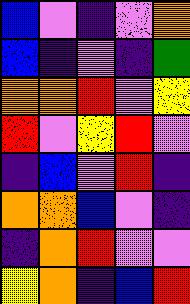[["blue", "violet", "indigo", "violet", "orange"], ["blue", "indigo", "violet", "indigo", "green"], ["orange", "orange", "red", "violet", "yellow"], ["red", "violet", "yellow", "red", "violet"], ["indigo", "blue", "violet", "red", "indigo"], ["orange", "orange", "blue", "violet", "indigo"], ["indigo", "orange", "red", "violet", "violet"], ["yellow", "orange", "indigo", "blue", "red"]]